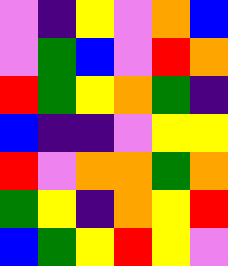[["violet", "indigo", "yellow", "violet", "orange", "blue"], ["violet", "green", "blue", "violet", "red", "orange"], ["red", "green", "yellow", "orange", "green", "indigo"], ["blue", "indigo", "indigo", "violet", "yellow", "yellow"], ["red", "violet", "orange", "orange", "green", "orange"], ["green", "yellow", "indigo", "orange", "yellow", "red"], ["blue", "green", "yellow", "red", "yellow", "violet"]]